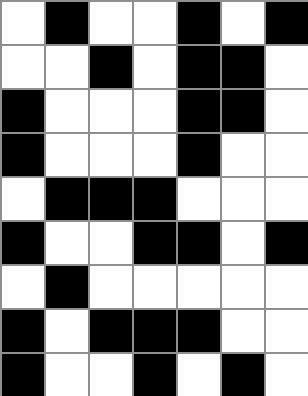[["white", "black", "white", "white", "black", "white", "black"], ["white", "white", "black", "white", "black", "black", "white"], ["black", "white", "white", "white", "black", "black", "white"], ["black", "white", "white", "white", "black", "white", "white"], ["white", "black", "black", "black", "white", "white", "white"], ["black", "white", "white", "black", "black", "white", "black"], ["white", "black", "white", "white", "white", "white", "white"], ["black", "white", "black", "black", "black", "white", "white"], ["black", "white", "white", "black", "white", "black", "white"]]